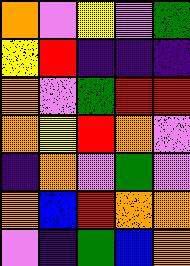[["orange", "violet", "yellow", "violet", "green"], ["yellow", "red", "indigo", "indigo", "indigo"], ["orange", "violet", "green", "red", "red"], ["orange", "yellow", "red", "orange", "violet"], ["indigo", "orange", "violet", "green", "violet"], ["orange", "blue", "red", "orange", "orange"], ["violet", "indigo", "green", "blue", "orange"]]